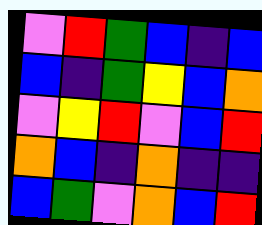[["violet", "red", "green", "blue", "indigo", "blue"], ["blue", "indigo", "green", "yellow", "blue", "orange"], ["violet", "yellow", "red", "violet", "blue", "red"], ["orange", "blue", "indigo", "orange", "indigo", "indigo"], ["blue", "green", "violet", "orange", "blue", "red"]]